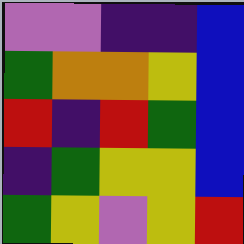[["violet", "violet", "indigo", "indigo", "blue"], ["green", "orange", "orange", "yellow", "blue"], ["red", "indigo", "red", "green", "blue"], ["indigo", "green", "yellow", "yellow", "blue"], ["green", "yellow", "violet", "yellow", "red"]]